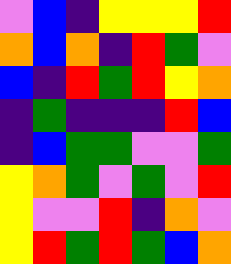[["violet", "blue", "indigo", "yellow", "yellow", "yellow", "red"], ["orange", "blue", "orange", "indigo", "red", "green", "violet"], ["blue", "indigo", "red", "green", "red", "yellow", "orange"], ["indigo", "green", "indigo", "indigo", "indigo", "red", "blue"], ["indigo", "blue", "green", "green", "violet", "violet", "green"], ["yellow", "orange", "green", "violet", "green", "violet", "red"], ["yellow", "violet", "violet", "red", "indigo", "orange", "violet"], ["yellow", "red", "green", "red", "green", "blue", "orange"]]